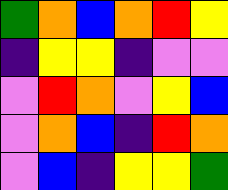[["green", "orange", "blue", "orange", "red", "yellow"], ["indigo", "yellow", "yellow", "indigo", "violet", "violet"], ["violet", "red", "orange", "violet", "yellow", "blue"], ["violet", "orange", "blue", "indigo", "red", "orange"], ["violet", "blue", "indigo", "yellow", "yellow", "green"]]